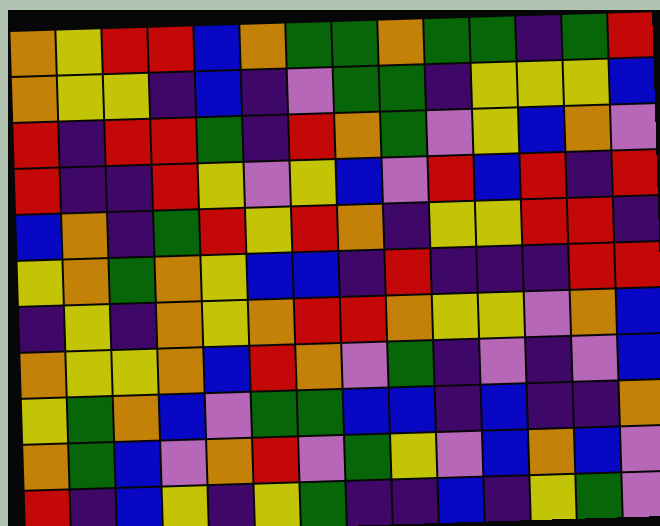[["orange", "yellow", "red", "red", "blue", "orange", "green", "green", "orange", "green", "green", "indigo", "green", "red"], ["orange", "yellow", "yellow", "indigo", "blue", "indigo", "violet", "green", "green", "indigo", "yellow", "yellow", "yellow", "blue"], ["red", "indigo", "red", "red", "green", "indigo", "red", "orange", "green", "violet", "yellow", "blue", "orange", "violet"], ["red", "indigo", "indigo", "red", "yellow", "violet", "yellow", "blue", "violet", "red", "blue", "red", "indigo", "red"], ["blue", "orange", "indigo", "green", "red", "yellow", "red", "orange", "indigo", "yellow", "yellow", "red", "red", "indigo"], ["yellow", "orange", "green", "orange", "yellow", "blue", "blue", "indigo", "red", "indigo", "indigo", "indigo", "red", "red"], ["indigo", "yellow", "indigo", "orange", "yellow", "orange", "red", "red", "orange", "yellow", "yellow", "violet", "orange", "blue"], ["orange", "yellow", "yellow", "orange", "blue", "red", "orange", "violet", "green", "indigo", "violet", "indigo", "violet", "blue"], ["yellow", "green", "orange", "blue", "violet", "green", "green", "blue", "blue", "indigo", "blue", "indigo", "indigo", "orange"], ["orange", "green", "blue", "violet", "orange", "red", "violet", "green", "yellow", "violet", "blue", "orange", "blue", "violet"], ["red", "indigo", "blue", "yellow", "indigo", "yellow", "green", "indigo", "indigo", "blue", "indigo", "yellow", "green", "violet"]]